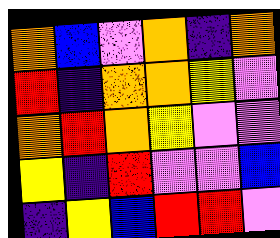[["orange", "blue", "violet", "orange", "indigo", "orange"], ["red", "indigo", "orange", "orange", "yellow", "violet"], ["orange", "red", "orange", "yellow", "violet", "violet"], ["yellow", "indigo", "red", "violet", "violet", "blue"], ["indigo", "yellow", "blue", "red", "red", "violet"]]